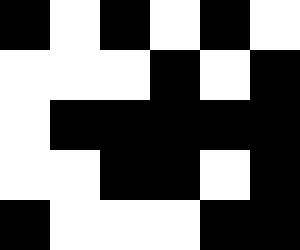[["black", "white", "black", "white", "black", "white"], ["white", "white", "white", "black", "white", "black"], ["white", "black", "black", "black", "black", "black"], ["white", "white", "black", "black", "white", "black"], ["black", "white", "white", "white", "black", "black"]]